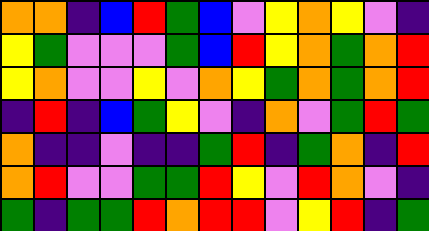[["orange", "orange", "indigo", "blue", "red", "green", "blue", "violet", "yellow", "orange", "yellow", "violet", "indigo"], ["yellow", "green", "violet", "violet", "violet", "green", "blue", "red", "yellow", "orange", "green", "orange", "red"], ["yellow", "orange", "violet", "violet", "yellow", "violet", "orange", "yellow", "green", "orange", "green", "orange", "red"], ["indigo", "red", "indigo", "blue", "green", "yellow", "violet", "indigo", "orange", "violet", "green", "red", "green"], ["orange", "indigo", "indigo", "violet", "indigo", "indigo", "green", "red", "indigo", "green", "orange", "indigo", "red"], ["orange", "red", "violet", "violet", "green", "green", "red", "yellow", "violet", "red", "orange", "violet", "indigo"], ["green", "indigo", "green", "green", "red", "orange", "red", "red", "violet", "yellow", "red", "indigo", "green"]]